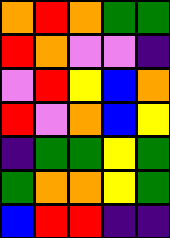[["orange", "red", "orange", "green", "green"], ["red", "orange", "violet", "violet", "indigo"], ["violet", "red", "yellow", "blue", "orange"], ["red", "violet", "orange", "blue", "yellow"], ["indigo", "green", "green", "yellow", "green"], ["green", "orange", "orange", "yellow", "green"], ["blue", "red", "red", "indigo", "indigo"]]